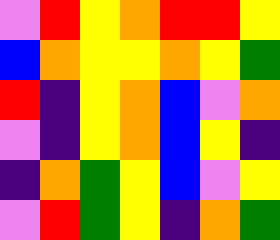[["violet", "red", "yellow", "orange", "red", "red", "yellow"], ["blue", "orange", "yellow", "yellow", "orange", "yellow", "green"], ["red", "indigo", "yellow", "orange", "blue", "violet", "orange"], ["violet", "indigo", "yellow", "orange", "blue", "yellow", "indigo"], ["indigo", "orange", "green", "yellow", "blue", "violet", "yellow"], ["violet", "red", "green", "yellow", "indigo", "orange", "green"]]